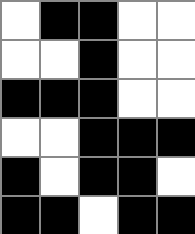[["white", "black", "black", "white", "white"], ["white", "white", "black", "white", "white"], ["black", "black", "black", "white", "white"], ["white", "white", "black", "black", "black"], ["black", "white", "black", "black", "white"], ["black", "black", "white", "black", "black"]]